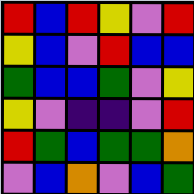[["red", "blue", "red", "yellow", "violet", "red"], ["yellow", "blue", "violet", "red", "blue", "blue"], ["green", "blue", "blue", "green", "violet", "yellow"], ["yellow", "violet", "indigo", "indigo", "violet", "red"], ["red", "green", "blue", "green", "green", "orange"], ["violet", "blue", "orange", "violet", "blue", "green"]]